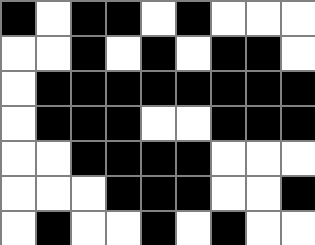[["black", "white", "black", "black", "white", "black", "white", "white", "white"], ["white", "white", "black", "white", "black", "white", "black", "black", "white"], ["white", "black", "black", "black", "black", "black", "black", "black", "black"], ["white", "black", "black", "black", "white", "white", "black", "black", "black"], ["white", "white", "black", "black", "black", "black", "white", "white", "white"], ["white", "white", "white", "black", "black", "black", "white", "white", "black"], ["white", "black", "white", "white", "black", "white", "black", "white", "white"]]